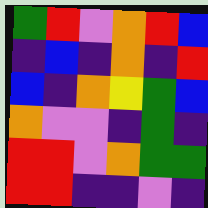[["green", "red", "violet", "orange", "red", "blue"], ["indigo", "blue", "indigo", "orange", "indigo", "red"], ["blue", "indigo", "orange", "yellow", "green", "blue"], ["orange", "violet", "violet", "indigo", "green", "indigo"], ["red", "red", "violet", "orange", "green", "green"], ["red", "red", "indigo", "indigo", "violet", "indigo"]]